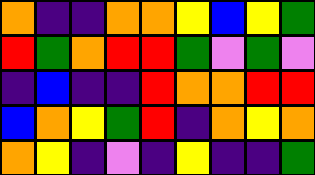[["orange", "indigo", "indigo", "orange", "orange", "yellow", "blue", "yellow", "green"], ["red", "green", "orange", "red", "red", "green", "violet", "green", "violet"], ["indigo", "blue", "indigo", "indigo", "red", "orange", "orange", "red", "red"], ["blue", "orange", "yellow", "green", "red", "indigo", "orange", "yellow", "orange"], ["orange", "yellow", "indigo", "violet", "indigo", "yellow", "indigo", "indigo", "green"]]